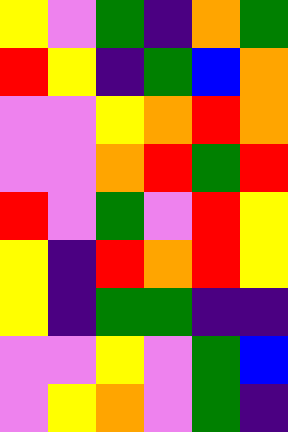[["yellow", "violet", "green", "indigo", "orange", "green"], ["red", "yellow", "indigo", "green", "blue", "orange"], ["violet", "violet", "yellow", "orange", "red", "orange"], ["violet", "violet", "orange", "red", "green", "red"], ["red", "violet", "green", "violet", "red", "yellow"], ["yellow", "indigo", "red", "orange", "red", "yellow"], ["yellow", "indigo", "green", "green", "indigo", "indigo"], ["violet", "violet", "yellow", "violet", "green", "blue"], ["violet", "yellow", "orange", "violet", "green", "indigo"]]